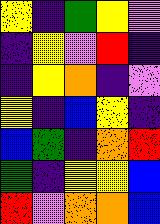[["yellow", "indigo", "green", "yellow", "violet"], ["indigo", "yellow", "violet", "red", "indigo"], ["indigo", "yellow", "orange", "indigo", "violet"], ["yellow", "indigo", "blue", "yellow", "indigo"], ["blue", "green", "indigo", "orange", "red"], ["green", "indigo", "yellow", "yellow", "blue"], ["red", "violet", "orange", "orange", "blue"]]